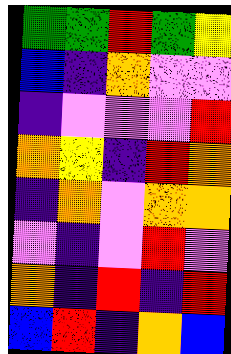[["green", "green", "red", "green", "yellow"], ["blue", "indigo", "orange", "violet", "violet"], ["indigo", "violet", "violet", "violet", "red"], ["orange", "yellow", "indigo", "red", "orange"], ["indigo", "orange", "violet", "orange", "orange"], ["violet", "indigo", "violet", "red", "violet"], ["orange", "indigo", "red", "indigo", "red"], ["blue", "red", "indigo", "orange", "blue"]]